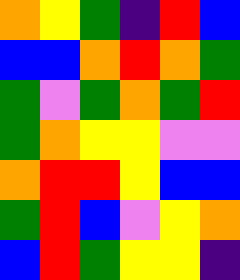[["orange", "yellow", "green", "indigo", "red", "blue"], ["blue", "blue", "orange", "red", "orange", "green"], ["green", "violet", "green", "orange", "green", "red"], ["green", "orange", "yellow", "yellow", "violet", "violet"], ["orange", "red", "red", "yellow", "blue", "blue"], ["green", "red", "blue", "violet", "yellow", "orange"], ["blue", "red", "green", "yellow", "yellow", "indigo"]]